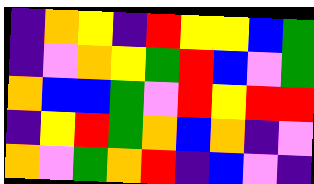[["indigo", "orange", "yellow", "indigo", "red", "yellow", "yellow", "blue", "green"], ["indigo", "violet", "orange", "yellow", "green", "red", "blue", "violet", "green"], ["orange", "blue", "blue", "green", "violet", "red", "yellow", "red", "red"], ["indigo", "yellow", "red", "green", "orange", "blue", "orange", "indigo", "violet"], ["orange", "violet", "green", "orange", "red", "indigo", "blue", "violet", "indigo"]]